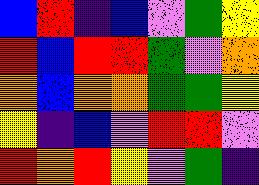[["blue", "red", "indigo", "blue", "violet", "green", "yellow"], ["red", "blue", "red", "red", "green", "violet", "orange"], ["orange", "blue", "orange", "orange", "green", "green", "yellow"], ["yellow", "indigo", "blue", "violet", "red", "red", "violet"], ["red", "orange", "red", "yellow", "violet", "green", "indigo"]]